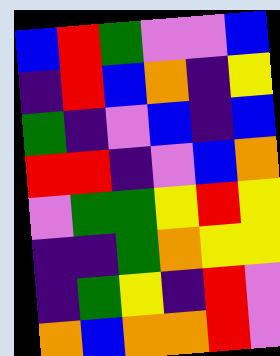[["blue", "red", "green", "violet", "violet", "blue"], ["indigo", "red", "blue", "orange", "indigo", "yellow"], ["green", "indigo", "violet", "blue", "indigo", "blue"], ["red", "red", "indigo", "violet", "blue", "orange"], ["violet", "green", "green", "yellow", "red", "yellow"], ["indigo", "indigo", "green", "orange", "yellow", "yellow"], ["indigo", "green", "yellow", "indigo", "red", "violet"], ["orange", "blue", "orange", "orange", "red", "violet"]]